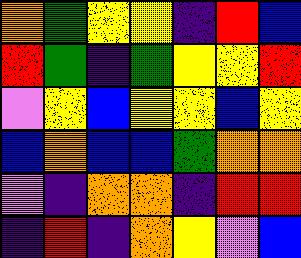[["orange", "green", "yellow", "yellow", "indigo", "red", "blue"], ["red", "green", "indigo", "green", "yellow", "yellow", "red"], ["violet", "yellow", "blue", "yellow", "yellow", "blue", "yellow"], ["blue", "orange", "blue", "blue", "green", "orange", "orange"], ["violet", "indigo", "orange", "orange", "indigo", "red", "red"], ["indigo", "red", "indigo", "orange", "yellow", "violet", "blue"]]